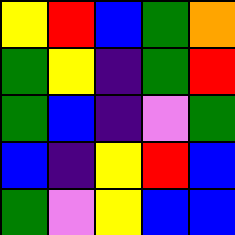[["yellow", "red", "blue", "green", "orange"], ["green", "yellow", "indigo", "green", "red"], ["green", "blue", "indigo", "violet", "green"], ["blue", "indigo", "yellow", "red", "blue"], ["green", "violet", "yellow", "blue", "blue"]]